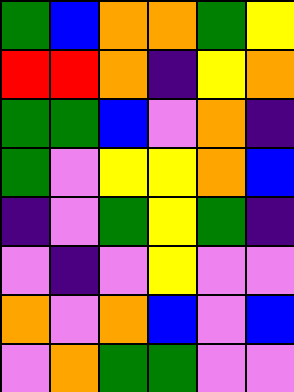[["green", "blue", "orange", "orange", "green", "yellow"], ["red", "red", "orange", "indigo", "yellow", "orange"], ["green", "green", "blue", "violet", "orange", "indigo"], ["green", "violet", "yellow", "yellow", "orange", "blue"], ["indigo", "violet", "green", "yellow", "green", "indigo"], ["violet", "indigo", "violet", "yellow", "violet", "violet"], ["orange", "violet", "orange", "blue", "violet", "blue"], ["violet", "orange", "green", "green", "violet", "violet"]]